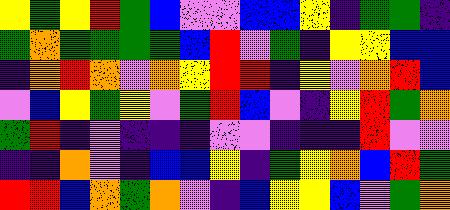[["yellow", "green", "yellow", "red", "green", "blue", "violet", "violet", "blue", "blue", "yellow", "indigo", "green", "green", "indigo"], ["green", "orange", "green", "green", "green", "green", "blue", "red", "violet", "green", "indigo", "yellow", "yellow", "blue", "blue"], ["indigo", "orange", "red", "orange", "violet", "orange", "yellow", "red", "red", "indigo", "yellow", "violet", "orange", "red", "blue"], ["violet", "blue", "yellow", "green", "yellow", "violet", "green", "red", "blue", "violet", "indigo", "yellow", "red", "green", "orange"], ["green", "red", "indigo", "violet", "indigo", "indigo", "indigo", "violet", "violet", "indigo", "indigo", "indigo", "red", "violet", "violet"], ["indigo", "indigo", "orange", "violet", "indigo", "blue", "blue", "yellow", "indigo", "green", "yellow", "orange", "blue", "red", "green"], ["red", "red", "blue", "orange", "green", "orange", "violet", "indigo", "blue", "yellow", "yellow", "blue", "violet", "green", "orange"]]